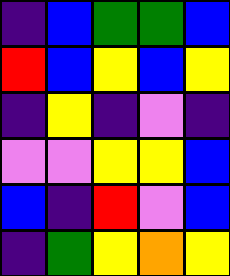[["indigo", "blue", "green", "green", "blue"], ["red", "blue", "yellow", "blue", "yellow"], ["indigo", "yellow", "indigo", "violet", "indigo"], ["violet", "violet", "yellow", "yellow", "blue"], ["blue", "indigo", "red", "violet", "blue"], ["indigo", "green", "yellow", "orange", "yellow"]]